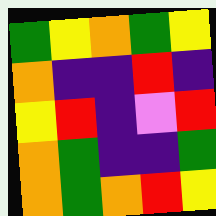[["green", "yellow", "orange", "green", "yellow"], ["orange", "indigo", "indigo", "red", "indigo"], ["yellow", "red", "indigo", "violet", "red"], ["orange", "green", "indigo", "indigo", "green"], ["orange", "green", "orange", "red", "yellow"]]